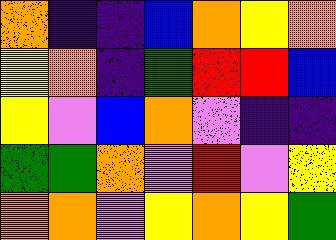[["orange", "indigo", "indigo", "blue", "orange", "yellow", "orange"], ["yellow", "orange", "indigo", "green", "red", "red", "blue"], ["yellow", "violet", "blue", "orange", "violet", "indigo", "indigo"], ["green", "green", "orange", "violet", "red", "violet", "yellow"], ["orange", "orange", "violet", "yellow", "orange", "yellow", "green"]]